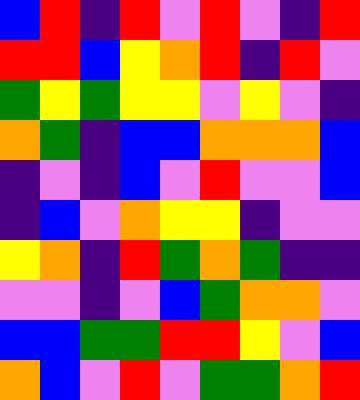[["blue", "red", "indigo", "red", "violet", "red", "violet", "indigo", "red"], ["red", "red", "blue", "yellow", "orange", "red", "indigo", "red", "violet"], ["green", "yellow", "green", "yellow", "yellow", "violet", "yellow", "violet", "indigo"], ["orange", "green", "indigo", "blue", "blue", "orange", "orange", "orange", "blue"], ["indigo", "violet", "indigo", "blue", "violet", "red", "violet", "violet", "blue"], ["indigo", "blue", "violet", "orange", "yellow", "yellow", "indigo", "violet", "violet"], ["yellow", "orange", "indigo", "red", "green", "orange", "green", "indigo", "indigo"], ["violet", "violet", "indigo", "violet", "blue", "green", "orange", "orange", "violet"], ["blue", "blue", "green", "green", "red", "red", "yellow", "violet", "blue"], ["orange", "blue", "violet", "red", "violet", "green", "green", "orange", "red"]]